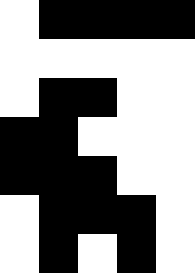[["white", "black", "black", "black", "black"], ["white", "white", "white", "white", "white"], ["white", "black", "black", "white", "white"], ["black", "black", "white", "white", "white"], ["black", "black", "black", "white", "white"], ["white", "black", "black", "black", "white"], ["white", "black", "white", "black", "white"]]